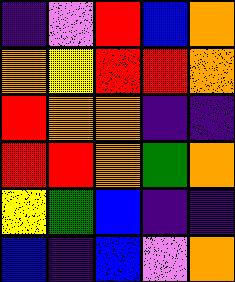[["indigo", "violet", "red", "blue", "orange"], ["orange", "yellow", "red", "red", "orange"], ["red", "orange", "orange", "indigo", "indigo"], ["red", "red", "orange", "green", "orange"], ["yellow", "green", "blue", "indigo", "indigo"], ["blue", "indigo", "blue", "violet", "orange"]]